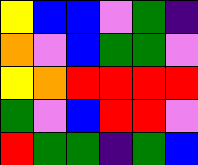[["yellow", "blue", "blue", "violet", "green", "indigo"], ["orange", "violet", "blue", "green", "green", "violet"], ["yellow", "orange", "red", "red", "red", "red"], ["green", "violet", "blue", "red", "red", "violet"], ["red", "green", "green", "indigo", "green", "blue"]]